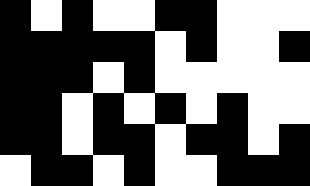[["black", "white", "black", "white", "white", "black", "black", "white", "white", "white"], ["black", "black", "black", "black", "black", "white", "black", "white", "white", "black"], ["black", "black", "black", "white", "black", "white", "white", "white", "white", "white"], ["black", "black", "white", "black", "white", "black", "white", "black", "white", "white"], ["black", "black", "white", "black", "black", "white", "black", "black", "white", "black"], ["white", "black", "black", "white", "black", "white", "white", "black", "black", "black"]]